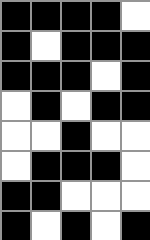[["black", "black", "black", "black", "white"], ["black", "white", "black", "black", "black"], ["black", "black", "black", "white", "black"], ["white", "black", "white", "black", "black"], ["white", "white", "black", "white", "white"], ["white", "black", "black", "black", "white"], ["black", "black", "white", "white", "white"], ["black", "white", "black", "white", "black"]]